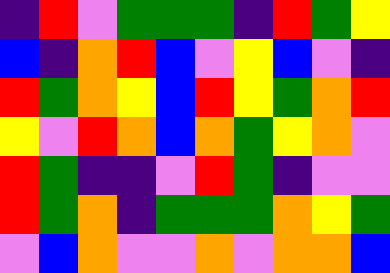[["indigo", "red", "violet", "green", "green", "green", "indigo", "red", "green", "yellow"], ["blue", "indigo", "orange", "red", "blue", "violet", "yellow", "blue", "violet", "indigo"], ["red", "green", "orange", "yellow", "blue", "red", "yellow", "green", "orange", "red"], ["yellow", "violet", "red", "orange", "blue", "orange", "green", "yellow", "orange", "violet"], ["red", "green", "indigo", "indigo", "violet", "red", "green", "indigo", "violet", "violet"], ["red", "green", "orange", "indigo", "green", "green", "green", "orange", "yellow", "green"], ["violet", "blue", "orange", "violet", "violet", "orange", "violet", "orange", "orange", "blue"]]